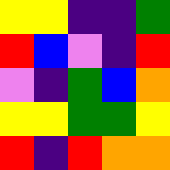[["yellow", "yellow", "indigo", "indigo", "green"], ["red", "blue", "violet", "indigo", "red"], ["violet", "indigo", "green", "blue", "orange"], ["yellow", "yellow", "green", "green", "yellow"], ["red", "indigo", "red", "orange", "orange"]]